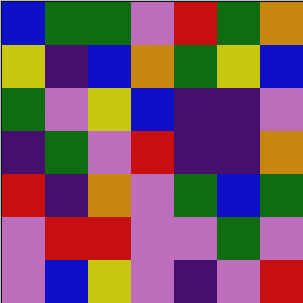[["blue", "green", "green", "violet", "red", "green", "orange"], ["yellow", "indigo", "blue", "orange", "green", "yellow", "blue"], ["green", "violet", "yellow", "blue", "indigo", "indigo", "violet"], ["indigo", "green", "violet", "red", "indigo", "indigo", "orange"], ["red", "indigo", "orange", "violet", "green", "blue", "green"], ["violet", "red", "red", "violet", "violet", "green", "violet"], ["violet", "blue", "yellow", "violet", "indigo", "violet", "red"]]